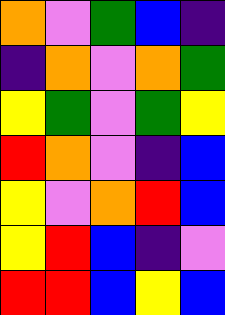[["orange", "violet", "green", "blue", "indigo"], ["indigo", "orange", "violet", "orange", "green"], ["yellow", "green", "violet", "green", "yellow"], ["red", "orange", "violet", "indigo", "blue"], ["yellow", "violet", "orange", "red", "blue"], ["yellow", "red", "blue", "indigo", "violet"], ["red", "red", "blue", "yellow", "blue"]]